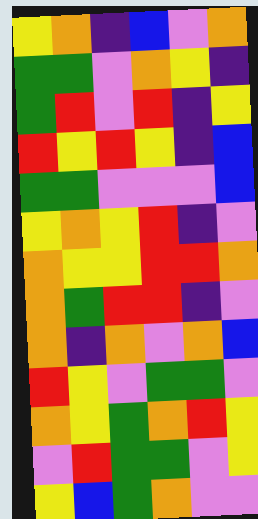[["yellow", "orange", "indigo", "blue", "violet", "orange"], ["green", "green", "violet", "orange", "yellow", "indigo"], ["green", "red", "violet", "red", "indigo", "yellow"], ["red", "yellow", "red", "yellow", "indigo", "blue"], ["green", "green", "violet", "violet", "violet", "blue"], ["yellow", "orange", "yellow", "red", "indigo", "violet"], ["orange", "yellow", "yellow", "red", "red", "orange"], ["orange", "green", "red", "red", "indigo", "violet"], ["orange", "indigo", "orange", "violet", "orange", "blue"], ["red", "yellow", "violet", "green", "green", "violet"], ["orange", "yellow", "green", "orange", "red", "yellow"], ["violet", "red", "green", "green", "violet", "yellow"], ["yellow", "blue", "green", "orange", "violet", "violet"]]